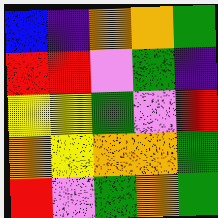[["blue", "indigo", "orange", "orange", "green"], ["red", "red", "violet", "green", "indigo"], ["yellow", "yellow", "green", "violet", "red"], ["orange", "yellow", "orange", "orange", "green"], ["red", "violet", "green", "orange", "green"]]